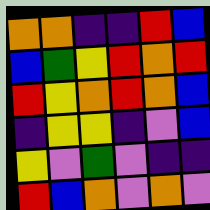[["orange", "orange", "indigo", "indigo", "red", "blue"], ["blue", "green", "yellow", "red", "orange", "red"], ["red", "yellow", "orange", "red", "orange", "blue"], ["indigo", "yellow", "yellow", "indigo", "violet", "blue"], ["yellow", "violet", "green", "violet", "indigo", "indigo"], ["red", "blue", "orange", "violet", "orange", "violet"]]